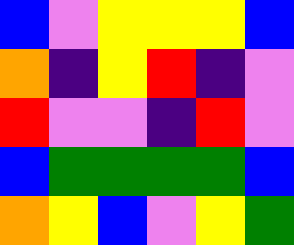[["blue", "violet", "yellow", "yellow", "yellow", "blue"], ["orange", "indigo", "yellow", "red", "indigo", "violet"], ["red", "violet", "violet", "indigo", "red", "violet"], ["blue", "green", "green", "green", "green", "blue"], ["orange", "yellow", "blue", "violet", "yellow", "green"]]